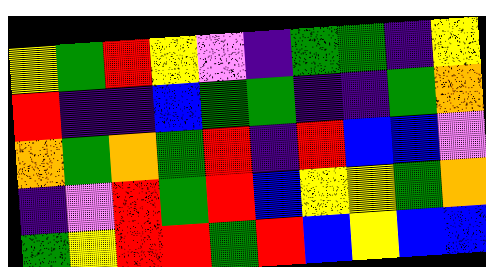[["yellow", "green", "red", "yellow", "violet", "indigo", "green", "green", "indigo", "yellow"], ["red", "indigo", "indigo", "blue", "green", "green", "indigo", "indigo", "green", "orange"], ["orange", "green", "orange", "green", "red", "indigo", "red", "blue", "blue", "violet"], ["indigo", "violet", "red", "green", "red", "blue", "yellow", "yellow", "green", "orange"], ["green", "yellow", "red", "red", "green", "red", "blue", "yellow", "blue", "blue"]]